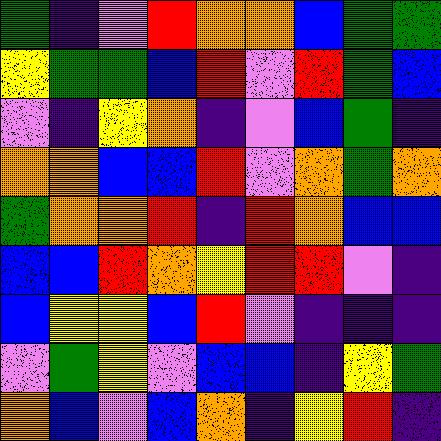[["green", "indigo", "violet", "red", "orange", "orange", "blue", "green", "green"], ["yellow", "green", "green", "blue", "red", "violet", "red", "green", "blue"], ["violet", "indigo", "yellow", "orange", "indigo", "violet", "blue", "green", "indigo"], ["orange", "orange", "blue", "blue", "red", "violet", "orange", "green", "orange"], ["green", "orange", "orange", "red", "indigo", "red", "orange", "blue", "blue"], ["blue", "blue", "red", "orange", "yellow", "red", "red", "violet", "indigo"], ["blue", "yellow", "yellow", "blue", "red", "violet", "indigo", "indigo", "indigo"], ["violet", "green", "yellow", "violet", "blue", "blue", "indigo", "yellow", "green"], ["orange", "blue", "violet", "blue", "orange", "indigo", "yellow", "red", "indigo"]]